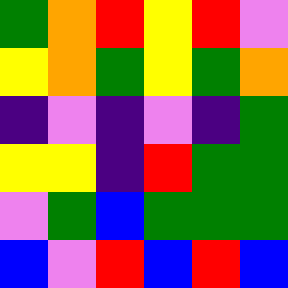[["green", "orange", "red", "yellow", "red", "violet"], ["yellow", "orange", "green", "yellow", "green", "orange"], ["indigo", "violet", "indigo", "violet", "indigo", "green"], ["yellow", "yellow", "indigo", "red", "green", "green"], ["violet", "green", "blue", "green", "green", "green"], ["blue", "violet", "red", "blue", "red", "blue"]]